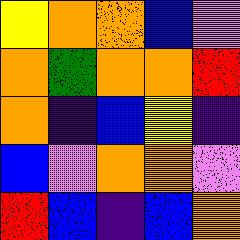[["yellow", "orange", "orange", "blue", "violet"], ["orange", "green", "orange", "orange", "red"], ["orange", "indigo", "blue", "yellow", "indigo"], ["blue", "violet", "orange", "orange", "violet"], ["red", "blue", "indigo", "blue", "orange"]]